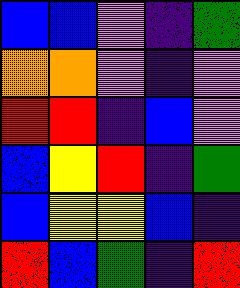[["blue", "blue", "violet", "indigo", "green"], ["orange", "orange", "violet", "indigo", "violet"], ["red", "red", "indigo", "blue", "violet"], ["blue", "yellow", "red", "indigo", "green"], ["blue", "yellow", "yellow", "blue", "indigo"], ["red", "blue", "green", "indigo", "red"]]